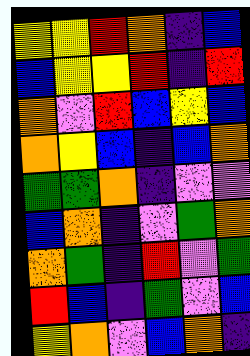[["yellow", "yellow", "red", "orange", "indigo", "blue"], ["blue", "yellow", "yellow", "red", "indigo", "red"], ["orange", "violet", "red", "blue", "yellow", "blue"], ["orange", "yellow", "blue", "indigo", "blue", "orange"], ["green", "green", "orange", "indigo", "violet", "violet"], ["blue", "orange", "indigo", "violet", "green", "orange"], ["orange", "green", "indigo", "red", "violet", "green"], ["red", "blue", "indigo", "green", "violet", "blue"], ["yellow", "orange", "violet", "blue", "orange", "indigo"]]